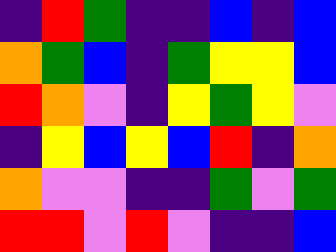[["indigo", "red", "green", "indigo", "indigo", "blue", "indigo", "blue"], ["orange", "green", "blue", "indigo", "green", "yellow", "yellow", "blue"], ["red", "orange", "violet", "indigo", "yellow", "green", "yellow", "violet"], ["indigo", "yellow", "blue", "yellow", "blue", "red", "indigo", "orange"], ["orange", "violet", "violet", "indigo", "indigo", "green", "violet", "green"], ["red", "red", "violet", "red", "violet", "indigo", "indigo", "blue"]]